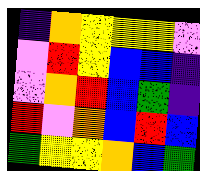[["indigo", "orange", "yellow", "yellow", "yellow", "violet"], ["violet", "red", "yellow", "blue", "blue", "indigo"], ["violet", "orange", "red", "blue", "green", "indigo"], ["red", "violet", "orange", "blue", "red", "blue"], ["green", "yellow", "yellow", "orange", "blue", "green"]]